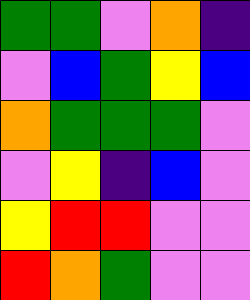[["green", "green", "violet", "orange", "indigo"], ["violet", "blue", "green", "yellow", "blue"], ["orange", "green", "green", "green", "violet"], ["violet", "yellow", "indigo", "blue", "violet"], ["yellow", "red", "red", "violet", "violet"], ["red", "orange", "green", "violet", "violet"]]